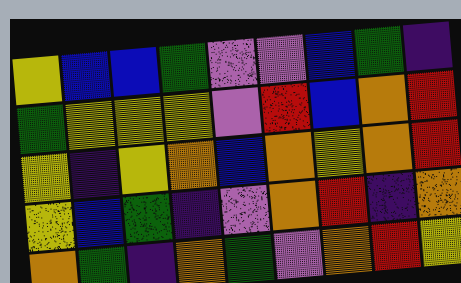[["yellow", "blue", "blue", "green", "violet", "violet", "blue", "green", "indigo"], ["green", "yellow", "yellow", "yellow", "violet", "red", "blue", "orange", "red"], ["yellow", "indigo", "yellow", "orange", "blue", "orange", "yellow", "orange", "red"], ["yellow", "blue", "green", "indigo", "violet", "orange", "red", "indigo", "orange"], ["orange", "green", "indigo", "orange", "green", "violet", "orange", "red", "yellow"]]